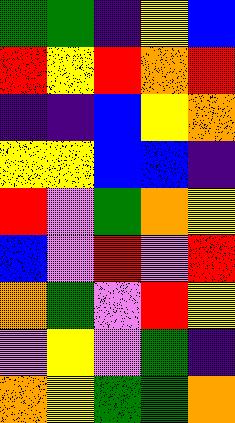[["green", "green", "indigo", "yellow", "blue"], ["red", "yellow", "red", "orange", "red"], ["indigo", "indigo", "blue", "yellow", "orange"], ["yellow", "yellow", "blue", "blue", "indigo"], ["red", "violet", "green", "orange", "yellow"], ["blue", "violet", "red", "violet", "red"], ["orange", "green", "violet", "red", "yellow"], ["violet", "yellow", "violet", "green", "indigo"], ["orange", "yellow", "green", "green", "orange"]]